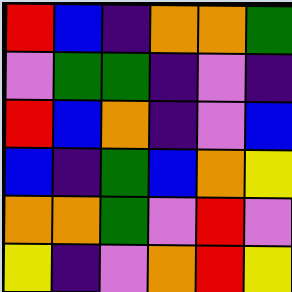[["red", "blue", "indigo", "orange", "orange", "green"], ["violet", "green", "green", "indigo", "violet", "indigo"], ["red", "blue", "orange", "indigo", "violet", "blue"], ["blue", "indigo", "green", "blue", "orange", "yellow"], ["orange", "orange", "green", "violet", "red", "violet"], ["yellow", "indigo", "violet", "orange", "red", "yellow"]]